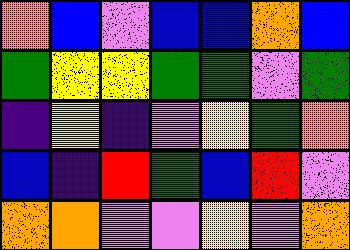[["orange", "blue", "violet", "blue", "blue", "orange", "blue"], ["green", "yellow", "yellow", "green", "green", "violet", "green"], ["indigo", "yellow", "indigo", "violet", "yellow", "green", "orange"], ["blue", "indigo", "red", "green", "blue", "red", "violet"], ["orange", "orange", "violet", "violet", "yellow", "violet", "orange"]]